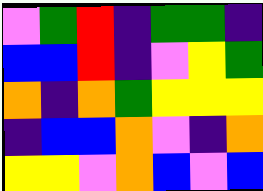[["violet", "green", "red", "indigo", "green", "green", "indigo"], ["blue", "blue", "red", "indigo", "violet", "yellow", "green"], ["orange", "indigo", "orange", "green", "yellow", "yellow", "yellow"], ["indigo", "blue", "blue", "orange", "violet", "indigo", "orange"], ["yellow", "yellow", "violet", "orange", "blue", "violet", "blue"]]